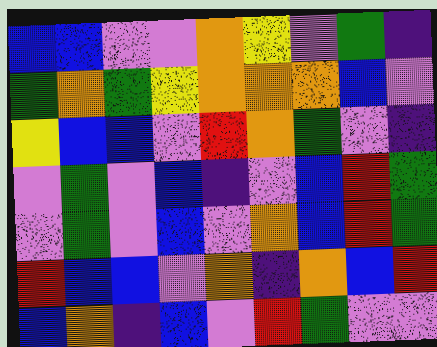[["blue", "blue", "violet", "violet", "orange", "yellow", "violet", "green", "indigo"], ["green", "orange", "green", "yellow", "orange", "orange", "orange", "blue", "violet"], ["yellow", "blue", "blue", "violet", "red", "orange", "green", "violet", "indigo"], ["violet", "green", "violet", "blue", "indigo", "violet", "blue", "red", "green"], ["violet", "green", "violet", "blue", "violet", "orange", "blue", "red", "green"], ["red", "blue", "blue", "violet", "orange", "indigo", "orange", "blue", "red"], ["blue", "orange", "indigo", "blue", "violet", "red", "green", "violet", "violet"]]